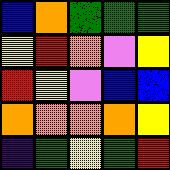[["blue", "orange", "green", "green", "green"], ["yellow", "red", "orange", "violet", "yellow"], ["red", "yellow", "violet", "blue", "blue"], ["orange", "orange", "orange", "orange", "yellow"], ["indigo", "green", "yellow", "green", "red"]]